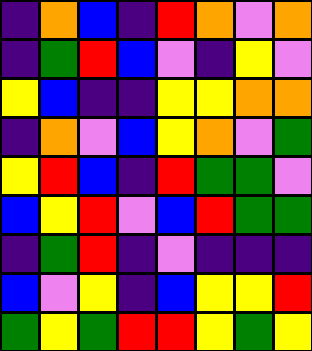[["indigo", "orange", "blue", "indigo", "red", "orange", "violet", "orange"], ["indigo", "green", "red", "blue", "violet", "indigo", "yellow", "violet"], ["yellow", "blue", "indigo", "indigo", "yellow", "yellow", "orange", "orange"], ["indigo", "orange", "violet", "blue", "yellow", "orange", "violet", "green"], ["yellow", "red", "blue", "indigo", "red", "green", "green", "violet"], ["blue", "yellow", "red", "violet", "blue", "red", "green", "green"], ["indigo", "green", "red", "indigo", "violet", "indigo", "indigo", "indigo"], ["blue", "violet", "yellow", "indigo", "blue", "yellow", "yellow", "red"], ["green", "yellow", "green", "red", "red", "yellow", "green", "yellow"]]